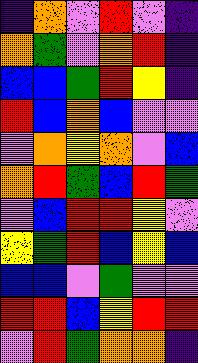[["indigo", "orange", "violet", "red", "violet", "indigo"], ["orange", "green", "violet", "orange", "red", "indigo"], ["blue", "blue", "green", "red", "yellow", "indigo"], ["red", "blue", "orange", "blue", "violet", "violet"], ["violet", "orange", "yellow", "orange", "violet", "blue"], ["orange", "red", "green", "blue", "red", "green"], ["violet", "blue", "red", "red", "yellow", "violet"], ["yellow", "green", "red", "blue", "yellow", "blue"], ["blue", "blue", "violet", "green", "violet", "violet"], ["red", "red", "blue", "yellow", "red", "red"], ["violet", "red", "green", "orange", "orange", "indigo"]]